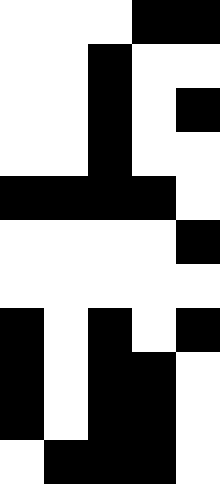[["white", "white", "white", "black", "black"], ["white", "white", "black", "white", "white"], ["white", "white", "black", "white", "black"], ["white", "white", "black", "white", "white"], ["black", "black", "black", "black", "white"], ["white", "white", "white", "white", "black"], ["white", "white", "white", "white", "white"], ["black", "white", "black", "white", "black"], ["black", "white", "black", "black", "white"], ["black", "white", "black", "black", "white"], ["white", "black", "black", "black", "white"]]